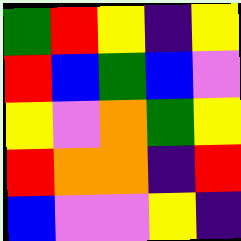[["green", "red", "yellow", "indigo", "yellow"], ["red", "blue", "green", "blue", "violet"], ["yellow", "violet", "orange", "green", "yellow"], ["red", "orange", "orange", "indigo", "red"], ["blue", "violet", "violet", "yellow", "indigo"]]